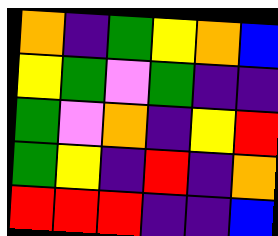[["orange", "indigo", "green", "yellow", "orange", "blue"], ["yellow", "green", "violet", "green", "indigo", "indigo"], ["green", "violet", "orange", "indigo", "yellow", "red"], ["green", "yellow", "indigo", "red", "indigo", "orange"], ["red", "red", "red", "indigo", "indigo", "blue"]]